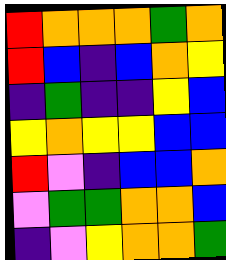[["red", "orange", "orange", "orange", "green", "orange"], ["red", "blue", "indigo", "blue", "orange", "yellow"], ["indigo", "green", "indigo", "indigo", "yellow", "blue"], ["yellow", "orange", "yellow", "yellow", "blue", "blue"], ["red", "violet", "indigo", "blue", "blue", "orange"], ["violet", "green", "green", "orange", "orange", "blue"], ["indigo", "violet", "yellow", "orange", "orange", "green"]]